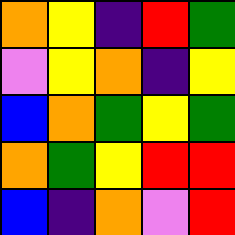[["orange", "yellow", "indigo", "red", "green"], ["violet", "yellow", "orange", "indigo", "yellow"], ["blue", "orange", "green", "yellow", "green"], ["orange", "green", "yellow", "red", "red"], ["blue", "indigo", "orange", "violet", "red"]]